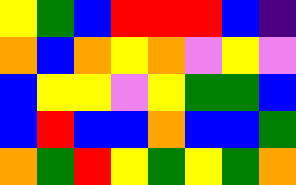[["yellow", "green", "blue", "red", "red", "red", "blue", "indigo"], ["orange", "blue", "orange", "yellow", "orange", "violet", "yellow", "violet"], ["blue", "yellow", "yellow", "violet", "yellow", "green", "green", "blue"], ["blue", "red", "blue", "blue", "orange", "blue", "blue", "green"], ["orange", "green", "red", "yellow", "green", "yellow", "green", "orange"]]